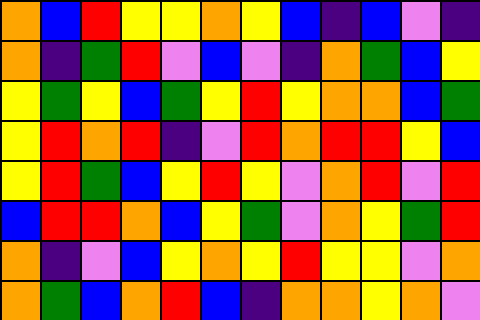[["orange", "blue", "red", "yellow", "yellow", "orange", "yellow", "blue", "indigo", "blue", "violet", "indigo"], ["orange", "indigo", "green", "red", "violet", "blue", "violet", "indigo", "orange", "green", "blue", "yellow"], ["yellow", "green", "yellow", "blue", "green", "yellow", "red", "yellow", "orange", "orange", "blue", "green"], ["yellow", "red", "orange", "red", "indigo", "violet", "red", "orange", "red", "red", "yellow", "blue"], ["yellow", "red", "green", "blue", "yellow", "red", "yellow", "violet", "orange", "red", "violet", "red"], ["blue", "red", "red", "orange", "blue", "yellow", "green", "violet", "orange", "yellow", "green", "red"], ["orange", "indigo", "violet", "blue", "yellow", "orange", "yellow", "red", "yellow", "yellow", "violet", "orange"], ["orange", "green", "blue", "orange", "red", "blue", "indigo", "orange", "orange", "yellow", "orange", "violet"]]